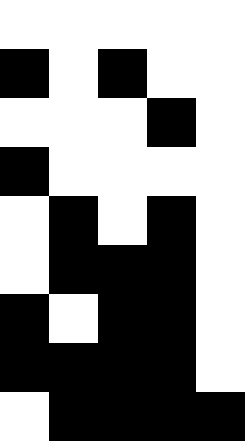[["white", "white", "white", "white", "white"], ["black", "white", "black", "white", "white"], ["white", "white", "white", "black", "white"], ["black", "white", "white", "white", "white"], ["white", "black", "white", "black", "white"], ["white", "black", "black", "black", "white"], ["black", "white", "black", "black", "white"], ["black", "black", "black", "black", "white"], ["white", "black", "black", "black", "black"]]